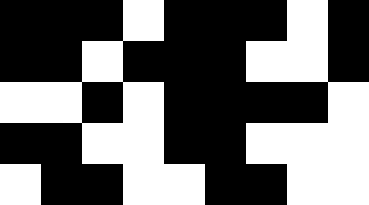[["black", "black", "black", "white", "black", "black", "black", "white", "black"], ["black", "black", "white", "black", "black", "black", "white", "white", "black"], ["white", "white", "black", "white", "black", "black", "black", "black", "white"], ["black", "black", "white", "white", "black", "black", "white", "white", "white"], ["white", "black", "black", "white", "white", "black", "black", "white", "white"]]